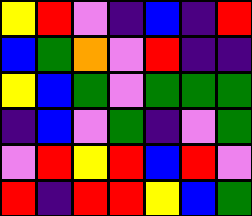[["yellow", "red", "violet", "indigo", "blue", "indigo", "red"], ["blue", "green", "orange", "violet", "red", "indigo", "indigo"], ["yellow", "blue", "green", "violet", "green", "green", "green"], ["indigo", "blue", "violet", "green", "indigo", "violet", "green"], ["violet", "red", "yellow", "red", "blue", "red", "violet"], ["red", "indigo", "red", "red", "yellow", "blue", "green"]]